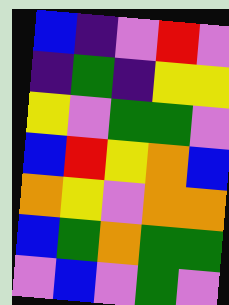[["blue", "indigo", "violet", "red", "violet"], ["indigo", "green", "indigo", "yellow", "yellow"], ["yellow", "violet", "green", "green", "violet"], ["blue", "red", "yellow", "orange", "blue"], ["orange", "yellow", "violet", "orange", "orange"], ["blue", "green", "orange", "green", "green"], ["violet", "blue", "violet", "green", "violet"]]